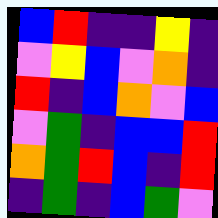[["blue", "red", "indigo", "indigo", "yellow", "indigo"], ["violet", "yellow", "blue", "violet", "orange", "indigo"], ["red", "indigo", "blue", "orange", "violet", "blue"], ["violet", "green", "indigo", "blue", "blue", "red"], ["orange", "green", "red", "blue", "indigo", "red"], ["indigo", "green", "indigo", "blue", "green", "violet"]]